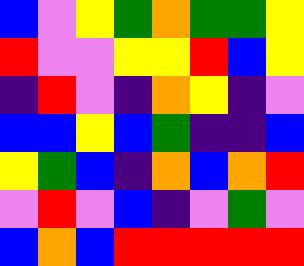[["blue", "violet", "yellow", "green", "orange", "green", "green", "yellow"], ["red", "violet", "violet", "yellow", "yellow", "red", "blue", "yellow"], ["indigo", "red", "violet", "indigo", "orange", "yellow", "indigo", "violet"], ["blue", "blue", "yellow", "blue", "green", "indigo", "indigo", "blue"], ["yellow", "green", "blue", "indigo", "orange", "blue", "orange", "red"], ["violet", "red", "violet", "blue", "indigo", "violet", "green", "violet"], ["blue", "orange", "blue", "red", "red", "red", "red", "red"]]